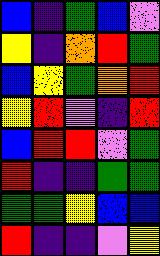[["blue", "indigo", "green", "blue", "violet"], ["yellow", "indigo", "orange", "red", "green"], ["blue", "yellow", "green", "orange", "red"], ["yellow", "red", "violet", "indigo", "red"], ["blue", "red", "red", "violet", "green"], ["red", "indigo", "indigo", "green", "green"], ["green", "green", "yellow", "blue", "blue"], ["red", "indigo", "indigo", "violet", "yellow"]]